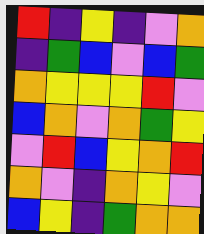[["red", "indigo", "yellow", "indigo", "violet", "orange"], ["indigo", "green", "blue", "violet", "blue", "green"], ["orange", "yellow", "yellow", "yellow", "red", "violet"], ["blue", "orange", "violet", "orange", "green", "yellow"], ["violet", "red", "blue", "yellow", "orange", "red"], ["orange", "violet", "indigo", "orange", "yellow", "violet"], ["blue", "yellow", "indigo", "green", "orange", "orange"]]